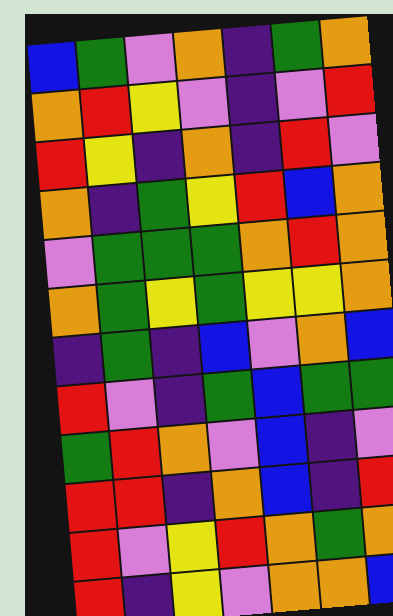[["blue", "green", "violet", "orange", "indigo", "green", "orange"], ["orange", "red", "yellow", "violet", "indigo", "violet", "red"], ["red", "yellow", "indigo", "orange", "indigo", "red", "violet"], ["orange", "indigo", "green", "yellow", "red", "blue", "orange"], ["violet", "green", "green", "green", "orange", "red", "orange"], ["orange", "green", "yellow", "green", "yellow", "yellow", "orange"], ["indigo", "green", "indigo", "blue", "violet", "orange", "blue"], ["red", "violet", "indigo", "green", "blue", "green", "green"], ["green", "red", "orange", "violet", "blue", "indigo", "violet"], ["red", "red", "indigo", "orange", "blue", "indigo", "red"], ["red", "violet", "yellow", "red", "orange", "green", "orange"], ["red", "indigo", "yellow", "violet", "orange", "orange", "blue"]]